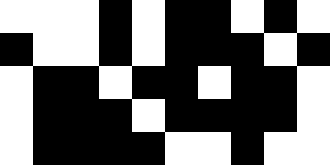[["white", "white", "white", "black", "white", "black", "black", "white", "black", "white"], ["black", "white", "white", "black", "white", "black", "black", "black", "white", "black"], ["white", "black", "black", "white", "black", "black", "white", "black", "black", "white"], ["white", "black", "black", "black", "white", "black", "black", "black", "black", "white"], ["white", "black", "black", "black", "black", "white", "white", "black", "white", "white"]]